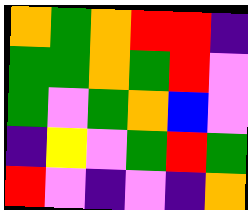[["orange", "green", "orange", "red", "red", "indigo"], ["green", "green", "orange", "green", "red", "violet"], ["green", "violet", "green", "orange", "blue", "violet"], ["indigo", "yellow", "violet", "green", "red", "green"], ["red", "violet", "indigo", "violet", "indigo", "orange"]]